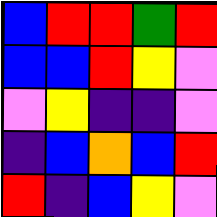[["blue", "red", "red", "green", "red"], ["blue", "blue", "red", "yellow", "violet"], ["violet", "yellow", "indigo", "indigo", "violet"], ["indigo", "blue", "orange", "blue", "red"], ["red", "indigo", "blue", "yellow", "violet"]]